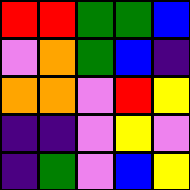[["red", "red", "green", "green", "blue"], ["violet", "orange", "green", "blue", "indigo"], ["orange", "orange", "violet", "red", "yellow"], ["indigo", "indigo", "violet", "yellow", "violet"], ["indigo", "green", "violet", "blue", "yellow"]]